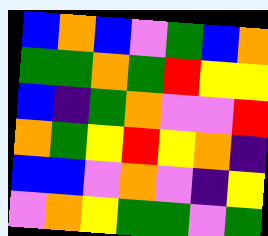[["blue", "orange", "blue", "violet", "green", "blue", "orange"], ["green", "green", "orange", "green", "red", "yellow", "yellow"], ["blue", "indigo", "green", "orange", "violet", "violet", "red"], ["orange", "green", "yellow", "red", "yellow", "orange", "indigo"], ["blue", "blue", "violet", "orange", "violet", "indigo", "yellow"], ["violet", "orange", "yellow", "green", "green", "violet", "green"]]